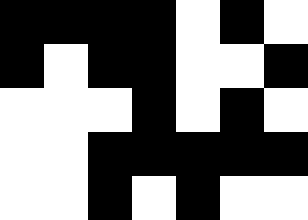[["black", "black", "black", "black", "white", "black", "white"], ["black", "white", "black", "black", "white", "white", "black"], ["white", "white", "white", "black", "white", "black", "white"], ["white", "white", "black", "black", "black", "black", "black"], ["white", "white", "black", "white", "black", "white", "white"]]